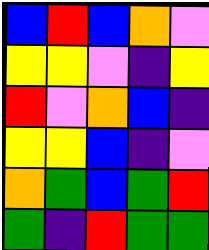[["blue", "red", "blue", "orange", "violet"], ["yellow", "yellow", "violet", "indigo", "yellow"], ["red", "violet", "orange", "blue", "indigo"], ["yellow", "yellow", "blue", "indigo", "violet"], ["orange", "green", "blue", "green", "red"], ["green", "indigo", "red", "green", "green"]]